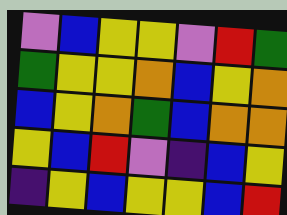[["violet", "blue", "yellow", "yellow", "violet", "red", "green"], ["green", "yellow", "yellow", "orange", "blue", "yellow", "orange"], ["blue", "yellow", "orange", "green", "blue", "orange", "orange"], ["yellow", "blue", "red", "violet", "indigo", "blue", "yellow"], ["indigo", "yellow", "blue", "yellow", "yellow", "blue", "red"]]